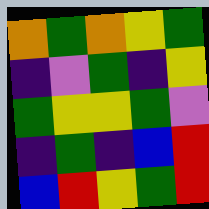[["orange", "green", "orange", "yellow", "green"], ["indigo", "violet", "green", "indigo", "yellow"], ["green", "yellow", "yellow", "green", "violet"], ["indigo", "green", "indigo", "blue", "red"], ["blue", "red", "yellow", "green", "red"]]